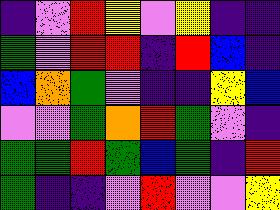[["indigo", "violet", "red", "yellow", "violet", "yellow", "indigo", "indigo"], ["green", "violet", "red", "red", "indigo", "red", "blue", "indigo"], ["blue", "orange", "green", "violet", "indigo", "indigo", "yellow", "blue"], ["violet", "violet", "green", "orange", "red", "green", "violet", "indigo"], ["green", "green", "red", "green", "blue", "green", "indigo", "red"], ["green", "indigo", "indigo", "violet", "red", "violet", "violet", "yellow"]]